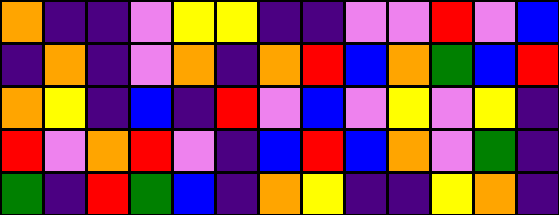[["orange", "indigo", "indigo", "violet", "yellow", "yellow", "indigo", "indigo", "violet", "violet", "red", "violet", "blue"], ["indigo", "orange", "indigo", "violet", "orange", "indigo", "orange", "red", "blue", "orange", "green", "blue", "red"], ["orange", "yellow", "indigo", "blue", "indigo", "red", "violet", "blue", "violet", "yellow", "violet", "yellow", "indigo"], ["red", "violet", "orange", "red", "violet", "indigo", "blue", "red", "blue", "orange", "violet", "green", "indigo"], ["green", "indigo", "red", "green", "blue", "indigo", "orange", "yellow", "indigo", "indigo", "yellow", "orange", "indigo"]]